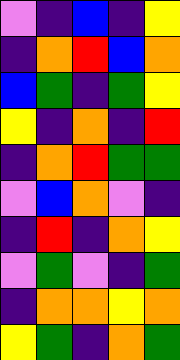[["violet", "indigo", "blue", "indigo", "yellow"], ["indigo", "orange", "red", "blue", "orange"], ["blue", "green", "indigo", "green", "yellow"], ["yellow", "indigo", "orange", "indigo", "red"], ["indigo", "orange", "red", "green", "green"], ["violet", "blue", "orange", "violet", "indigo"], ["indigo", "red", "indigo", "orange", "yellow"], ["violet", "green", "violet", "indigo", "green"], ["indigo", "orange", "orange", "yellow", "orange"], ["yellow", "green", "indigo", "orange", "green"]]